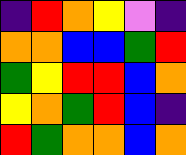[["indigo", "red", "orange", "yellow", "violet", "indigo"], ["orange", "orange", "blue", "blue", "green", "red"], ["green", "yellow", "red", "red", "blue", "orange"], ["yellow", "orange", "green", "red", "blue", "indigo"], ["red", "green", "orange", "orange", "blue", "orange"]]